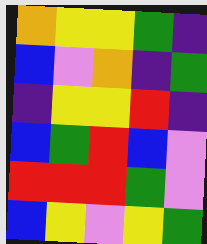[["orange", "yellow", "yellow", "green", "indigo"], ["blue", "violet", "orange", "indigo", "green"], ["indigo", "yellow", "yellow", "red", "indigo"], ["blue", "green", "red", "blue", "violet"], ["red", "red", "red", "green", "violet"], ["blue", "yellow", "violet", "yellow", "green"]]